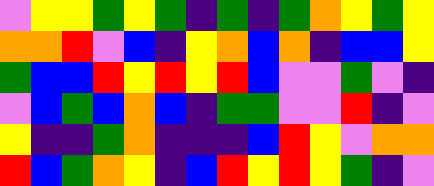[["violet", "yellow", "yellow", "green", "yellow", "green", "indigo", "green", "indigo", "green", "orange", "yellow", "green", "yellow"], ["orange", "orange", "red", "violet", "blue", "indigo", "yellow", "orange", "blue", "orange", "indigo", "blue", "blue", "yellow"], ["green", "blue", "blue", "red", "yellow", "red", "yellow", "red", "blue", "violet", "violet", "green", "violet", "indigo"], ["violet", "blue", "green", "blue", "orange", "blue", "indigo", "green", "green", "violet", "violet", "red", "indigo", "violet"], ["yellow", "indigo", "indigo", "green", "orange", "indigo", "indigo", "indigo", "blue", "red", "yellow", "violet", "orange", "orange"], ["red", "blue", "green", "orange", "yellow", "indigo", "blue", "red", "yellow", "red", "yellow", "green", "indigo", "violet"]]